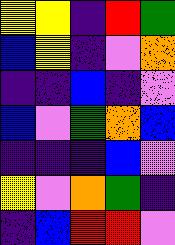[["yellow", "yellow", "indigo", "red", "green"], ["blue", "yellow", "indigo", "violet", "orange"], ["indigo", "indigo", "blue", "indigo", "violet"], ["blue", "violet", "green", "orange", "blue"], ["indigo", "indigo", "indigo", "blue", "violet"], ["yellow", "violet", "orange", "green", "indigo"], ["indigo", "blue", "red", "red", "violet"]]